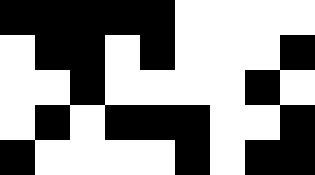[["black", "black", "black", "black", "black", "white", "white", "white", "white"], ["white", "black", "black", "white", "black", "white", "white", "white", "black"], ["white", "white", "black", "white", "white", "white", "white", "black", "white"], ["white", "black", "white", "black", "black", "black", "white", "white", "black"], ["black", "white", "white", "white", "white", "black", "white", "black", "black"]]